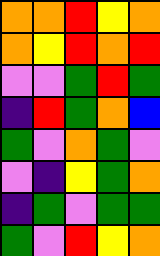[["orange", "orange", "red", "yellow", "orange"], ["orange", "yellow", "red", "orange", "red"], ["violet", "violet", "green", "red", "green"], ["indigo", "red", "green", "orange", "blue"], ["green", "violet", "orange", "green", "violet"], ["violet", "indigo", "yellow", "green", "orange"], ["indigo", "green", "violet", "green", "green"], ["green", "violet", "red", "yellow", "orange"]]